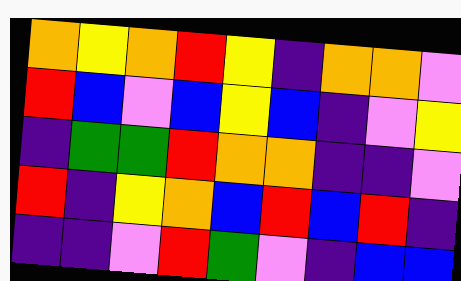[["orange", "yellow", "orange", "red", "yellow", "indigo", "orange", "orange", "violet"], ["red", "blue", "violet", "blue", "yellow", "blue", "indigo", "violet", "yellow"], ["indigo", "green", "green", "red", "orange", "orange", "indigo", "indigo", "violet"], ["red", "indigo", "yellow", "orange", "blue", "red", "blue", "red", "indigo"], ["indigo", "indigo", "violet", "red", "green", "violet", "indigo", "blue", "blue"]]